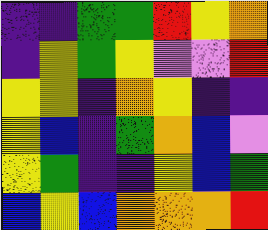[["indigo", "indigo", "green", "green", "red", "yellow", "orange"], ["indigo", "yellow", "green", "yellow", "violet", "violet", "red"], ["yellow", "yellow", "indigo", "orange", "yellow", "indigo", "indigo"], ["yellow", "blue", "indigo", "green", "orange", "blue", "violet"], ["yellow", "green", "indigo", "indigo", "yellow", "blue", "green"], ["blue", "yellow", "blue", "orange", "orange", "orange", "red"]]